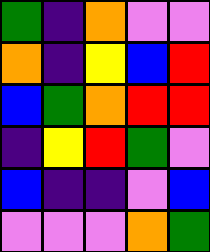[["green", "indigo", "orange", "violet", "violet"], ["orange", "indigo", "yellow", "blue", "red"], ["blue", "green", "orange", "red", "red"], ["indigo", "yellow", "red", "green", "violet"], ["blue", "indigo", "indigo", "violet", "blue"], ["violet", "violet", "violet", "orange", "green"]]